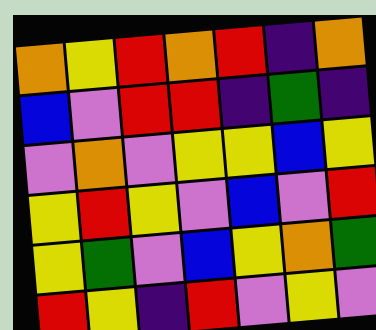[["orange", "yellow", "red", "orange", "red", "indigo", "orange"], ["blue", "violet", "red", "red", "indigo", "green", "indigo"], ["violet", "orange", "violet", "yellow", "yellow", "blue", "yellow"], ["yellow", "red", "yellow", "violet", "blue", "violet", "red"], ["yellow", "green", "violet", "blue", "yellow", "orange", "green"], ["red", "yellow", "indigo", "red", "violet", "yellow", "violet"]]